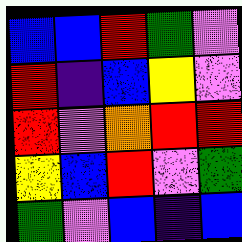[["blue", "blue", "red", "green", "violet"], ["red", "indigo", "blue", "yellow", "violet"], ["red", "violet", "orange", "red", "red"], ["yellow", "blue", "red", "violet", "green"], ["green", "violet", "blue", "indigo", "blue"]]